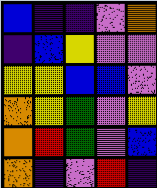[["blue", "indigo", "indigo", "violet", "orange"], ["indigo", "blue", "yellow", "violet", "violet"], ["yellow", "yellow", "blue", "blue", "violet"], ["orange", "yellow", "green", "violet", "yellow"], ["orange", "red", "green", "violet", "blue"], ["orange", "indigo", "violet", "red", "indigo"]]